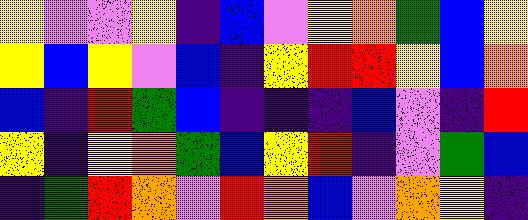[["yellow", "violet", "violet", "yellow", "indigo", "blue", "violet", "yellow", "orange", "green", "blue", "yellow"], ["yellow", "blue", "yellow", "violet", "blue", "indigo", "yellow", "red", "red", "yellow", "blue", "orange"], ["blue", "indigo", "red", "green", "blue", "indigo", "indigo", "indigo", "blue", "violet", "indigo", "red"], ["yellow", "indigo", "yellow", "orange", "green", "blue", "yellow", "red", "indigo", "violet", "green", "blue"], ["indigo", "green", "red", "orange", "violet", "red", "orange", "blue", "violet", "orange", "yellow", "indigo"]]